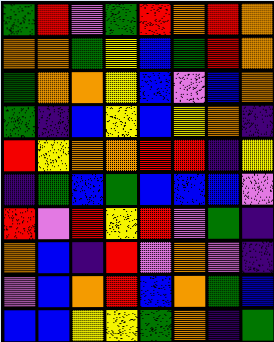[["green", "red", "violet", "green", "red", "orange", "red", "orange"], ["orange", "orange", "green", "yellow", "blue", "green", "red", "orange"], ["green", "orange", "orange", "yellow", "blue", "violet", "blue", "orange"], ["green", "indigo", "blue", "yellow", "blue", "yellow", "orange", "indigo"], ["red", "yellow", "orange", "orange", "red", "red", "indigo", "yellow"], ["indigo", "green", "blue", "green", "blue", "blue", "blue", "violet"], ["red", "violet", "red", "yellow", "red", "violet", "green", "indigo"], ["orange", "blue", "indigo", "red", "violet", "orange", "violet", "indigo"], ["violet", "blue", "orange", "red", "blue", "orange", "green", "blue"], ["blue", "blue", "yellow", "yellow", "green", "orange", "indigo", "green"]]